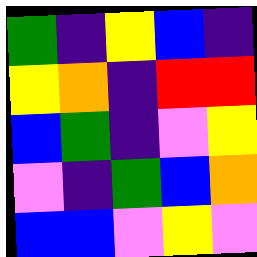[["green", "indigo", "yellow", "blue", "indigo"], ["yellow", "orange", "indigo", "red", "red"], ["blue", "green", "indigo", "violet", "yellow"], ["violet", "indigo", "green", "blue", "orange"], ["blue", "blue", "violet", "yellow", "violet"]]